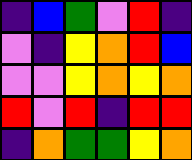[["indigo", "blue", "green", "violet", "red", "indigo"], ["violet", "indigo", "yellow", "orange", "red", "blue"], ["violet", "violet", "yellow", "orange", "yellow", "orange"], ["red", "violet", "red", "indigo", "red", "red"], ["indigo", "orange", "green", "green", "yellow", "orange"]]